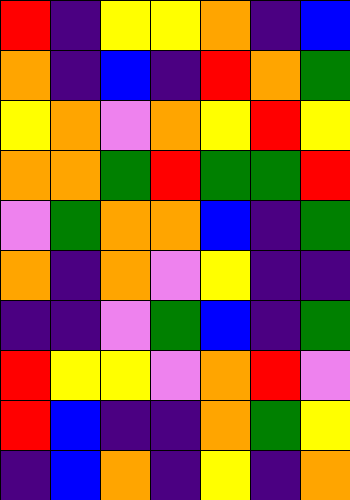[["red", "indigo", "yellow", "yellow", "orange", "indigo", "blue"], ["orange", "indigo", "blue", "indigo", "red", "orange", "green"], ["yellow", "orange", "violet", "orange", "yellow", "red", "yellow"], ["orange", "orange", "green", "red", "green", "green", "red"], ["violet", "green", "orange", "orange", "blue", "indigo", "green"], ["orange", "indigo", "orange", "violet", "yellow", "indigo", "indigo"], ["indigo", "indigo", "violet", "green", "blue", "indigo", "green"], ["red", "yellow", "yellow", "violet", "orange", "red", "violet"], ["red", "blue", "indigo", "indigo", "orange", "green", "yellow"], ["indigo", "blue", "orange", "indigo", "yellow", "indigo", "orange"]]